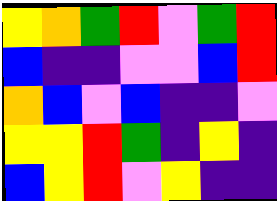[["yellow", "orange", "green", "red", "violet", "green", "red"], ["blue", "indigo", "indigo", "violet", "violet", "blue", "red"], ["orange", "blue", "violet", "blue", "indigo", "indigo", "violet"], ["yellow", "yellow", "red", "green", "indigo", "yellow", "indigo"], ["blue", "yellow", "red", "violet", "yellow", "indigo", "indigo"]]